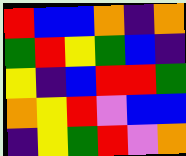[["red", "blue", "blue", "orange", "indigo", "orange"], ["green", "red", "yellow", "green", "blue", "indigo"], ["yellow", "indigo", "blue", "red", "red", "green"], ["orange", "yellow", "red", "violet", "blue", "blue"], ["indigo", "yellow", "green", "red", "violet", "orange"]]